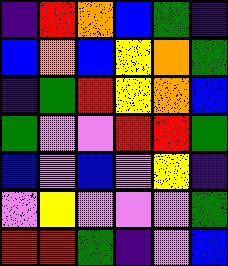[["indigo", "red", "orange", "blue", "green", "indigo"], ["blue", "orange", "blue", "yellow", "orange", "green"], ["indigo", "green", "red", "yellow", "orange", "blue"], ["green", "violet", "violet", "red", "red", "green"], ["blue", "violet", "blue", "violet", "yellow", "indigo"], ["violet", "yellow", "violet", "violet", "violet", "green"], ["red", "red", "green", "indigo", "violet", "blue"]]